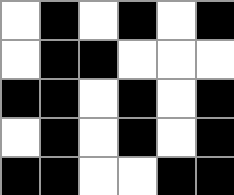[["white", "black", "white", "black", "white", "black"], ["white", "black", "black", "white", "white", "white"], ["black", "black", "white", "black", "white", "black"], ["white", "black", "white", "black", "white", "black"], ["black", "black", "white", "white", "black", "black"]]